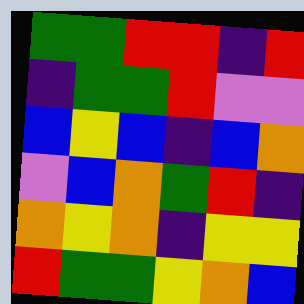[["green", "green", "red", "red", "indigo", "red"], ["indigo", "green", "green", "red", "violet", "violet"], ["blue", "yellow", "blue", "indigo", "blue", "orange"], ["violet", "blue", "orange", "green", "red", "indigo"], ["orange", "yellow", "orange", "indigo", "yellow", "yellow"], ["red", "green", "green", "yellow", "orange", "blue"]]